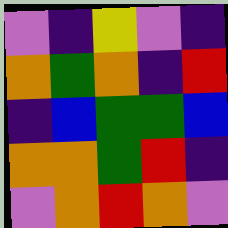[["violet", "indigo", "yellow", "violet", "indigo"], ["orange", "green", "orange", "indigo", "red"], ["indigo", "blue", "green", "green", "blue"], ["orange", "orange", "green", "red", "indigo"], ["violet", "orange", "red", "orange", "violet"]]